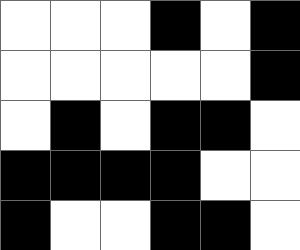[["white", "white", "white", "black", "white", "black"], ["white", "white", "white", "white", "white", "black"], ["white", "black", "white", "black", "black", "white"], ["black", "black", "black", "black", "white", "white"], ["black", "white", "white", "black", "black", "white"]]